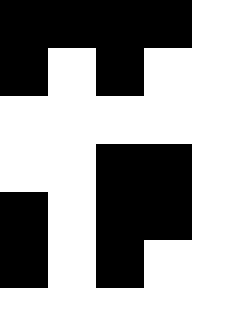[["black", "black", "black", "black", "white"], ["black", "white", "black", "white", "white"], ["white", "white", "white", "white", "white"], ["white", "white", "black", "black", "white"], ["black", "white", "black", "black", "white"], ["black", "white", "black", "white", "white"], ["white", "white", "white", "white", "white"]]